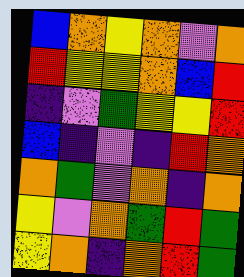[["blue", "orange", "yellow", "orange", "violet", "orange"], ["red", "yellow", "yellow", "orange", "blue", "red"], ["indigo", "violet", "green", "yellow", "yellow", "red"], ["blue", "indigo", "violet", "indigo", "red", "orange"], ["orange", "green", "violet", "orange", "indigo", "orange"], ["yellow", "violet", "orange", "green", "red", "green"], ["yellow", "orange", "indigo", "orange", "red", "green"]]